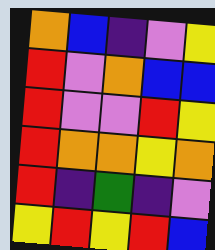[["orange", "blue", "indigo", "violet", "yellow"], ["red", "violet", "orange", "blue", "blue"], ["red", "violet", "violet", "red", "yellow"], ["red", "orange", "orange", "yellow", "orange"], ["red", "indigo", "green", "indigo", "violet"], ["yellow", "red", "yellow", "red", "blue"]]